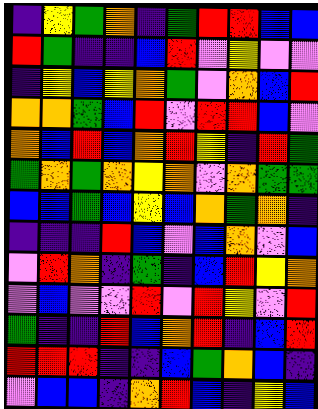[["indigo", "yellow", "green", "orange", "indigo", "green", "red", "red", "blue", "blue"], ["red", "green", "indigo", "indigo", "blue", "red", "violet", "yellow", "violet", "violet"], ["indigo", "yellow", "blue", "yellow", "orange", "green", "violet", "orange", "blue", "red"], ["orange", "orange", "green", "blue", "red", "violet", "red", "red", "blue", "violet"], ["orange", "blue", "red", "blue", "orange", "red", "yellow", "indigo", "red", "green"], ["green", "orange", "green", "orange", "yellow", "orange", "violet", "orange", "green", "green"], ["blue", "blue", "green", "blue", "yellow", "blue", "orange", "green", "orange", "indigo"], ["indigo", "indigo", "indigo", "red", "blue", "violet", "blue", "orange", "violet", "blue"], ["violet", "red", "orange", "indigo", "green", "indigo", "blue", "red", "yellow", "orange"], ["violet", "blue", "violet", "violet", "red", "violet", "red", "yellow", "violet", "red"], ["green", "indigo", "indigo", "red", "blue", "orange", "red", "indigo", "blue", "red"], ["red", "red", "red", "indigo", "indigo", "blue", "green", "orange", "blue", "indigo"], ["violet", "blue", "blue", "indigo", "orange", "red", "blue", "indigo", "yellow", "blue"]]